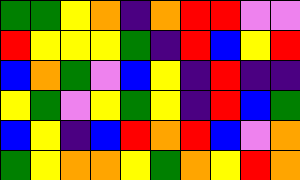[["green", "green", "yellow", "orange", "indigo", "orange", "red", "red", "violet", "violet"], ["red", "yellow", "yellow", "yellow", "green", "indigo", "red", "blue", "yellow", "red"], ["blue", "orange", "green", "violet", "blue", "yellow", "indigo", "red", "indigo", "indigo"], ["yellow", "green", "violet", "yellow", "green", "yellow", "indigo", "red", "blue", "green"], ["blue", "yellow", "indigo", "blue", "red", "orange", "red", "blue", "violet", "orange"], ["green", "yellow", "orange", "orange", "yellow", "green", "orange", "yellow", "red", "orange"]]